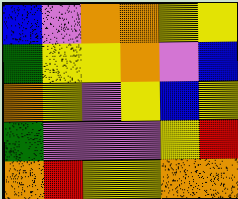[["blue", "violet", "orange", "orange", "yellow", "yellow"], ["green", "yellow", "yellow", "orange", "violet", "blue"], ["orange", "yellow", "violet", "yellow", "blue", "yellow"], ["green", "violet", "violet", "violet", "yellow", "red"], ["orange", "red", "yellow", "yellow", "orange", "orange"]]